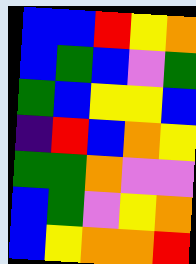[["blue", "blue", "red", "yellow", "orange"], ["blue", "green", "blue", "violet", "green"], ["green", "blue", "yellow", "yellow", "blue"], ["indigo", "red", "blue", "orange", "yellow"], ["green", "green", "orange", "violet", "violet"], ["blue", "green", "violet", "yellow", "orange"], ["blue", "yellow", "orange", "orange", "red"]]